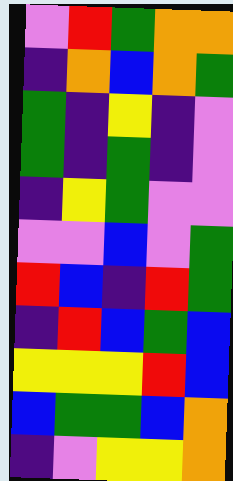[["violet", "red", "green", "orange", "orange"], ["indigo", "orange", "blue", "orange", "green"], ["green", "indigo", "yellow", "indigo", "violet"], ["green", "indigo", "green", "indigo", "violet"], ["indigo", "yellow", "green", "violet", "violet"], ["violet", "violet", "blue", "violet", "green"], ["red", "blue", "indigo", "red", "green"], ["indigo", "red", "blue", "green", "blue"], ["yellow", "yellow", "yellow", "red", "blue"], ["blue", "green", "green", "blue", "orange"], ["indigo", "violet", "yellow", "yellow", "orange"]]